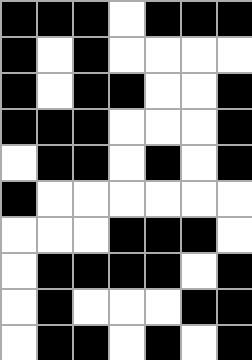[["black", "black", "black", "white", "black", "black", "black"], ["black", "white", "black", "white", "white", "white", "white"], ["black", "white", "black", "black", "white", "white", "black"], ["black", "black", "black", "white", "white", "white", "black"], ["white", "black", "black", "white", "black", "white", "black"], ["black", "white", "white", "white", "white", "white", "white"], ["white", "white", "white", "black", "black", "black", "white"], ["white", "black", "black", "black", "black", "white", "black"], ["white", "black", "white", "white", "white", "black", "black"], ["white", "black", "black", "white", "black", "white", "black"]]